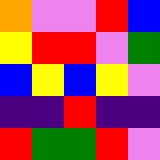[["orange", "violet", "violet", "red", "blue"], ["yellow", "red", "red", "violet", "green"], ["blue", "yellow", "blue", "yellow", "violet"], ["indigo", "indigo", "red", "indigo", "indigo"], ["red", "green", "green", "red", "violet"]]